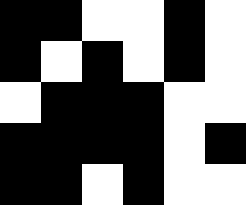[["black", "black", "white", "white", "black", "white"], ["black", "white", "black", "white", "black", "white"], ["white", "black", "black", "black", "white", "white"], ["black", "black", "black", "black", "white", "black"], ["black", "black", "white", "black", "white", "white"]]